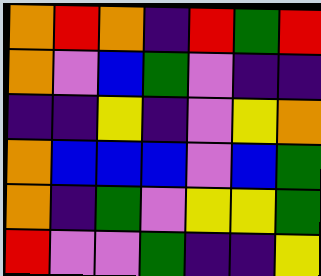[["orange", "red", "orange", "indigo", "red", "green", "red"], ["orange", "violet", "blue", "green", "violet", "indigo", "indigo"], ["indigo", "indigo", "yellow", "indigo", "violet", "yellow", "orange"], ["orange", "blue", "blue", "blue", "violet", "blue", "green"], ["orange", "indigo", "green", "violet", "yellow", "yellow", "green"], ["red", "violet", "violet", "green", "indigo", "indigo", "yellow"]]